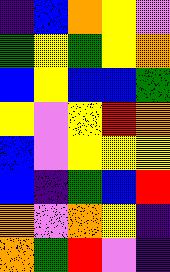[["indigo", "blue", "orange", "yellow", "violet"], ["green", "yellow", "green", "yellow", "orange"], ["blue", "yellow", "blue", "blue", "green"], ["yellow", "violet", "yellow", "red", "orange"], ["blue", "violet", "yellow", "yellow", "yellow"], ["blue", "indigo", "green", "blue", "red"], ["orange", "violet", "orange", "yellow", "indigo"], ["orange", "green", "red", "violet", "indigo"]]